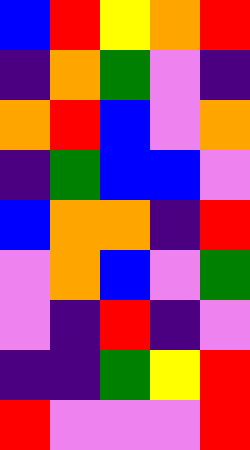[["blue", "red", "yellow", "orange", "red"], ["indigo", "orange", "green", "violet", "indigo"], ["orange", "red", "blue", "violet", "orange"], ["indigo", "green", "blue", "blue", "violet"], ["blue", "orange", "orange", "indigo", "red"], ["violet", "orange", "blue", "violet", "green"], ["violet", "indigo", "red", "indigo", "violet"], ["indigo", "indigo", "green", "yellow", "red"], ["red", "violet", "violet", "violet", "red"]]